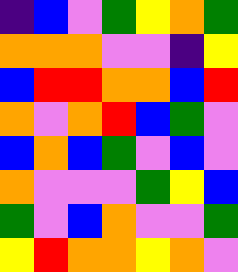[["indigo", "blue", "violet", "green", "yellow", "orange", "green"], ["orange", "orange", "orange", "violet", "violet", "indigo", "yellow"], ["blue", "red", "red", "orange", "orange", "blue", "red"], ["orange", "violet", "orange", "red", "blue", "green", "violet"], ["blue", "orange", "blue", "green", "violet", "blue", "violet"], ["orange", "violet", "violet", "violet", "green", "yellow", "blue"], ["green", "violet", "blue", "orange", "violet", "violet", "green"], ["yellow", "red", "orange", "orange", "yellow", "orange", "violet"]]